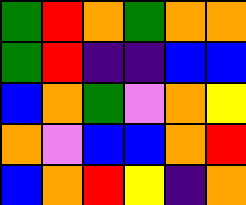[["green", "red", "orange", "green", "orange", "orange"], ["green", "red", "indigo", "indigo", "blue", "blue"], ["blue", "orange", "green", "violet", "orange", "yellow"], ["orange", "violet", "blue", "blue", "orange", "red"], ["blue", "orange", "red", "yellow", "indigo", "orange"]]